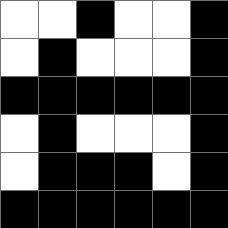[["white", "white", "black", "white", "white", "black"], ["white", "black", "white", "white", "white", "black"], ["black", "black", "black", "black", "black", "black"], ["white", "black", "white", "white", "white", "black"], ["white", "black", "black", "black", "white", "black"], ["black", "black", "black", "black", "black", "black"]]